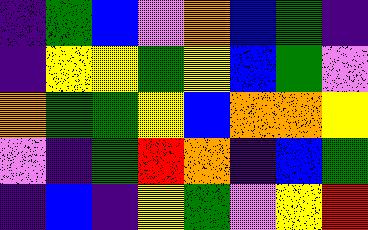[["indigo", "green", "blue", "violet", "orange", "blue", "green", "indigo"], ["indigo", "yellow", "yellow", "green", "yellow", "blue", "green", "violet"], ["orange", "green", "green", "yellow", "blue", "orange", "orange", "yellow"], ["violet", "indigo", "green", "red", "orange", "indigo", "blue", "green"], ["indigo", "blue", "indigo", "yellow", "green", "violet", "yellow", "red"]]